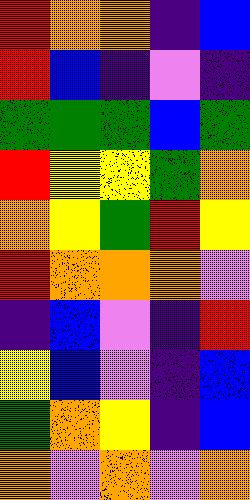[["red", "orange", "orange", "indigo", "blue"], ["red", "blue", "indigo", "violet", "indigo"], ["green", "green", "green", "blue", "green"], ["red", "yellow", "yellow", "green", "orange"], ["orange", "yellow", "green", "red", "yellow"], ["red", "orange", "orange", "orange", "violet"], ["indigo", "blue", "violet", "indigo", "red"], ["yellow", "blue", "violet", "indigo", "blue"], ["green", "orange", "yellow", "indigo", "blue"], ["orange", "violet", "orange", "violet", "orange"]]